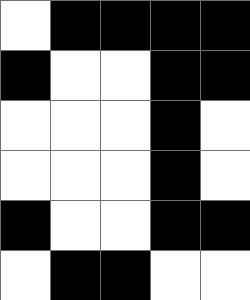[["white", "black", "black", "black", "black"], ["black", "white", "white", "black", "black"], ["white", "white", "white", "black", "white"], ["white", "white", "white", "black", "white"], ["black", "white", "white", "black", "black"], ["white", "black", "black", "white", "white"]]